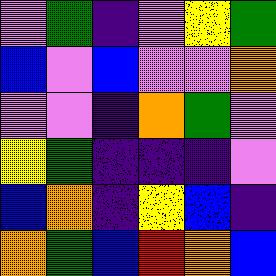[["violet", "green", "indigo", "violet", "yellow", "green"], ["blue", "violet", "blue", "violet", "violet", "orange"], ["violet", "violet", "indigo", "orange", "green", "violet"], ["yellow", "green", "indigo", "indigo", "indigo", "violet"], ["blue", "orange", "indigo", "yellow", "blue", "indigo"], ["orange", "green", "blue", "red", "orange", "blue"]]